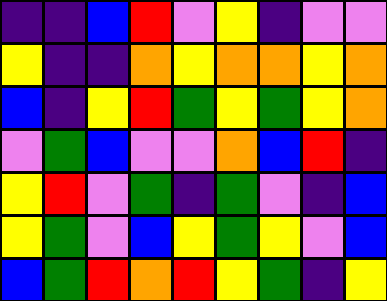[["indigo", "indigo", "blue", "red", "violet", "yellow", "indigo", "violet", "violet"], ["yellow", "indigo", "indigo", "orange", "yellow", "orange", "orange", "yellow", "orange"], ["blue", "indigo", "yellow", "red", "green", "yellow", "green", "yellow", "orange"], ["violet", "green", "blue", "violet", "violet", "orange", "blue", "red", "indigo"], ["yellow", "red", "violet", "green", "indigo", "green", "violet", "indigo", "blue"], ["yellow", "green", "violet", "blue", "yellow", "green", "yellow", "violet", "blue"], ["blue", "green", "red", "orange", "red", "yellow", "green", "indigo", "yellow"]]